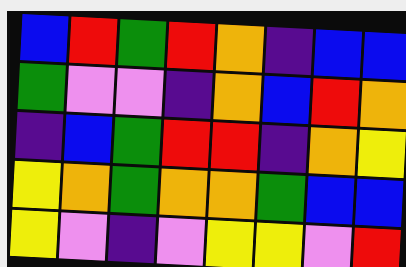[["blue", "red", "green", "red", "orange", "indigo", "blue", "blue"], ["green", "violet", "violet", "indigo", "orange", "blue", "red", "orange"], ["indigo", "blue", "green", "red", "red", "indigo", "orange", "yellow"], ["yellow", "orange", "green", "orange", "orange", "green", "blue", "blue"], ["yellow", "violet", "indigo", "violet", "yellow", "yellow", "violet", "red"]]